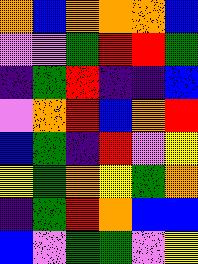[["orange", "blue", "orange", "orange", "orange", "blue"], ["violet", "violet", "green", "red", "red", "green"], ["indigo", "green", "red", "indigo", "indigo", "blue"], ["violet", "orange", "red", "blue", "orange", "red"], ["blue", "green", "indigo", "red", "violet", "yellow"], ["yellow", "green", "orange", "yellow", "green", "orange"], ["indigo", "green", "red", "orange", "blue", "blue"], ["blue", "violet", "green", "green", "violet", "yellow"]]